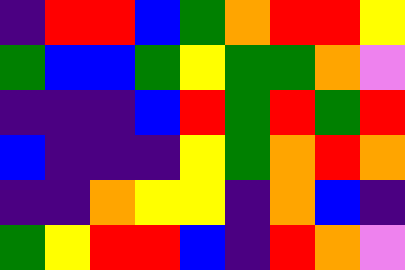[["indigo", "red", "red", "blue", "green", "orange", "red", "red", "yellow"], ["green", "blue", "blue", "green", "yellow", "green", "green", "orange", "violet"], ["indigo", "indigo", "indigo", "blue", "red", "green", "red", "green", "red"], ["blue", "indigo", "indigo", "indigo", "yellow", "green", "orange", "red", "orange"], ["indigo", "indigo", "orange", "yellow", "yellow", "indigo", "orange", "blue", "indigo"], ["green", "yellow", "red", "red", "blue", "indigo", "red", "orange", "violet"]]